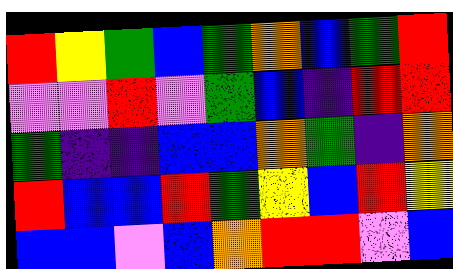[["red", "yellow", "green", "blue", "green", "orange", "blue", "green", "red"], ["violet", "violet", "red", "violet", "green", "blue", "indigo", "red", "red"], ["green", "indigo", "indigo", "blue", "blue", "orange", "green", "indigo", "orange"], ["red", "blue", "blue", "red", "green", "yellow", "blue", "red", "yellow"], ["blue", "blue", "violet", "blue", "orange", "red", "red", "violet", "blue"]]